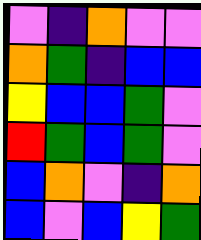[["violet", "indigo", "orange", "violet", "violet"], ["orange", "green", "indigo", "blue", "blue"], ["yellow", "blue", "blue", "green", "violet"], ["red", "green", "blue", "green", "violet"], ["blue", "orange", "violet", "indigo", "orange"], ["blue", "violet", "blue", "yellow", "green"]]